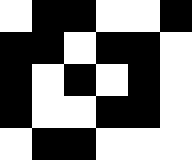[["white", "black", "black", "white", "white", "black"], ["black", "black", "white", "black", "black", "white"], ["black", "white", "black", "white", "black", "white"], ["black", "white", "white", "black", "black", "white"], ["white", "black", "black", "white", "white", "white"]]